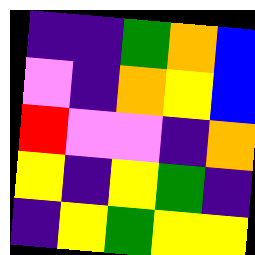[["indigo", "indigo", "green", "orange", "blue"], ["violet", "indigo", "orange", "yellow", "blue"], ["red", "violet", "violet", "indigo", "orange"], ["yellow", "indigo", "yellow", "green", "indigo"], ["indigo", "yellow", "green", "yellow", "yellow"]]